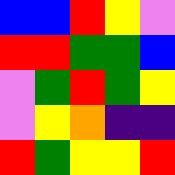[["blue", "blue", "red", "yellow", "violet"], ["red", "red", "green", "green", "blue"], ["violet", "green", "red", "green", "yellow"], ["violet", "yellow", "orange", "indigo", "indigo"], ["red", "green", "yellow", "yellow", "red"]]